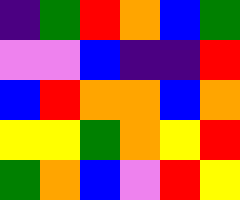[["indigo", "green", "red", "orange", "blue", "green"], ["violet", "violet", "blue", "indigo", "indigo", "red"], ["blue", "red", "orange", "orange", "blue", "orange"], ["yellow", "yellow", "green", "orange", "yellow", "red"], ["green", "orange", "blue", "violet", "red", "yellow"]]